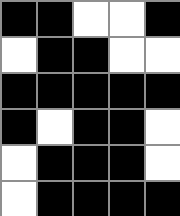[["black", "black", "white", "white", "black"], ["white", "black", "black", "white", "white"], ["black", "black", "black", "black", "black"], ["black", "white", "black", "black", "white"], ["white", "black", "black", "black", "white"], ["white", "black", "black", "black", "black"]]